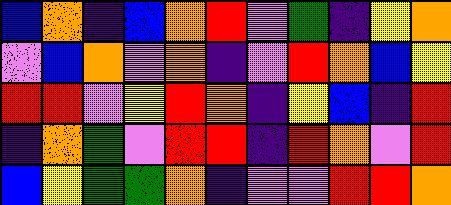[["blue", "orange", "indigo", "blue", "orange", "red", "violet", "green", "indigo", "yellow", "orange"], ["violet", "blue", "orange", "violet", "orange", "indigo", "violet", "red", "orange", "blue", "yellow"], ["red", "red", "violet", "yellow", "red", "orange", "indigo", "yellow", "blue", "indigo", "red"], ["indigo", "orange", "green", "violet", "red", "red", "indigo", "red", "orange", "violet", "red"], ["blue", "yellow", "green", "green", "orange", "indigo", "violet", "violet", "red", "red", "orange"]]